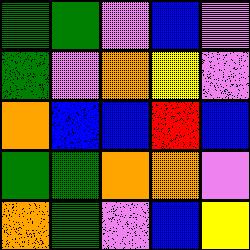[["green", "green", "violet", "blue", "violet"], ["green", "violet", "orange", "yellow", "violet"], ["orange", "blue", "blue", "red", "blue"], ["green", "green", "orange", "orange", "violet"], ["orange", "green", "violet", "blue", "yellow"]]